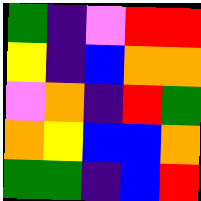[["green", "indigo", "violet", "red", "red"], ["yellow", "indigo", "blue", "orange", "orange"], ["violet", "orange", "indigo", "red", "green"], ["orange", "yellow", "blue", "blue", "orange"], ["green", "green", "indigo", "blue", "red"]]